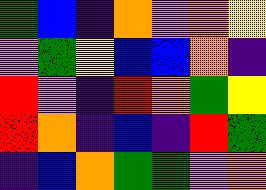[["green", "blue", "indigo", "orange", "violet", "orange", "yellow"], ["violet", "green", "yellow", "blue", "blue", "orange", "indigo"], ["red", "violet", "indigo", "red", "orange", "green", "yellow"], ["red", "orange", "indigo", "blue", "indigo", "red", "green"], ["indigo", "blue", "orange", "green", "green", "violet", "orange"]]